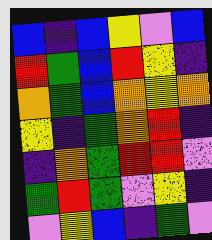[["blue", "indigo", "blue", "yellow", "violet", "blue"], ["red", "green", "blue", "red", "yellow", "indigo"], ["orange", "green", "blue", "orange", "yellow", "orange"], ["yellow", "indigo", "green", "orange", "red", "indigo"], ["indigo", "orange", "green", "red", "red", "violet"], ["green", "red", "green", "violet", "yellow", "indigo"], ["violet", "yellow", "blue", "indigo", "green", "violet"]]